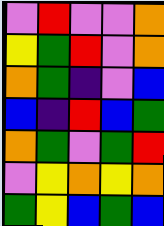[["violet", "red", "violet", "violet", "orange"], ["yellow", "green", "red", "violet", "orange"], ["orange", "green", "indigo", "violet", "blue"], ["blue", "indigo", "red", "blue", "green"], ["orange", "green", "violet", "green", "red"], ["violet", "yellow", "orange", "yellow", "orange"], ["green", "yellow", "blue", "green", "blue"]]